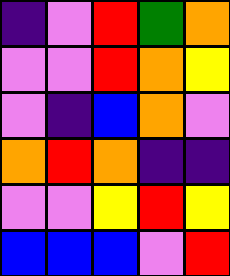[["indigo", "violet", "red", "green", "orange"], ["violet", "violet", "red", "orange", "yellow"], ["violet", "indigo", "blue", "orange", "violet"], ["orange", "red", "orange", "indigo", "indigo"], ["violet", "violet", "yellow", "red", "yellow"], ["blue", "blue", "blue", "violet", "red"]]